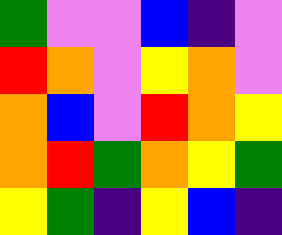[["green", "violet", "violet", "blue", "indigo", "violet"], ["red", "orange", "violet", "yellow", "orange", "violet"], ["orange", "blue", "violet", "red", "orange", "yellow"], ["orange", "red", "green", "orange", "yellow", "green"], ["yellow", "green", "indigo", "yellow", "blue", "indigo"]]